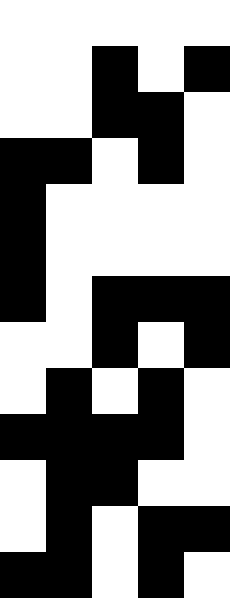[["white", "white", "white", "white", "white"], ["white", "white", "black", "white", "black"], ["white", "white", "black", "black", "white"], ["black", "black", "white", "black", "white"], ["black", "white", "white", "white", "white"], ["black", "white", "white", "white", "white"], ["black", "white", "black", "black", "black"], ["white", "white", "black", "white", "black"], ["white", "black", "white", "black", "white"], ["black", "black", "black", "black", "white"], ["white", "black", "black", "white", "white"], ["white", "black", "white", "black", "black"], ["black", "black", "white", "black", "white"]]